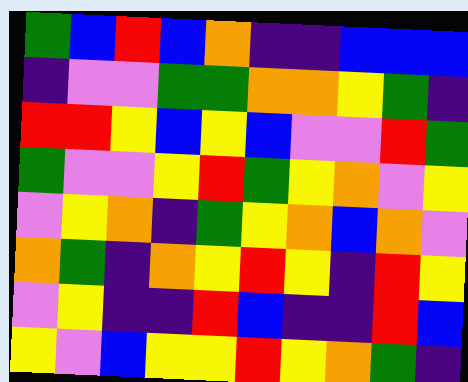[["green", "blue", "red", "blue", "orange", "indigo", "indigo", "blue", "blue", "blue"], ["indigo", "violet", "violet", "green", "green", "orange", "orange", "yellow", "green", "indigo"], ["red", "red", "yellow", "blue", "yellow", "blue", "violet", "violet", "red", "green"], ["green", "violet", "violet", "yellow", "red", "green", "yellow", "orange", "violet", "yellow"], ["violet", "yellow", "orange", "indigo", "green", "yellow", "orange", "blue", "orange", "violet"], ["orange", "green", "indigo", "orange", "yellow", "red", "yellow", "indigo", "red", "yellow"], ["violet", "yellow", "indigo", "indigo", "red", "blue", "indigo", "indigo", "red", "blue"], ["yellow", "violet", "blue", "yellow", "yellow", "red", "yellow", "orange", "green", "indigo"]]